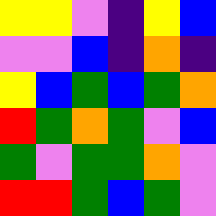[["yellow", "yellow", "violet", "indigo", "yellow", "blue"], ["violet", "violet", "blue", "indigo", "orange", "indigo"], ["yellow", "blue", "green", "blue", "green", "orange"], ["red", "green", "orange", "green", "violet", "blue"], ["green", "violet", "green", "green", "orange", "violet"], ["red", "red", "green", "blue", "green", "violet"]]